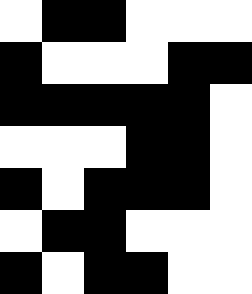[["white", "black", "black", "white", "white", "white"], ["black", "white", "white", "white", "black", "black"], ["black", "black", "black", "black", "black", "white"], ["white", "white", "white", "black", "black", "white"], ["black", "white", "black", "black", "black", "white"], ["white", "black", "black", "white", "white", "white"], ["black", "white", "black", "black", "white", "white"]]